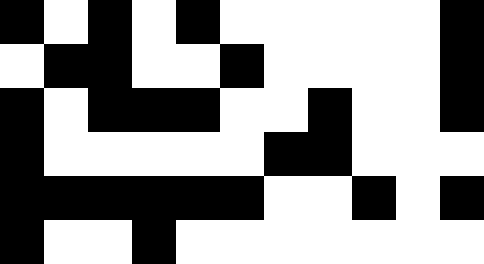[["black", "white", "black", "white", "black", "white", "white", "white", "white", "white", "black"], ["white", "black", "black", "white", "white", "black", "white", "white", "white", "white", "black"], ["black", "white", "black", "black", "black", "white", "white", "black", "white", "white", "black"], ["black", "white", "white", "white", "white", "white", "black", "black", "white", "white", "white"], ["black", "black", "black", "black", "black", "black", "white", "white", "black", "white", "black"], ["black", "white", "white", "black", "white", "white", "white", "white", "white", "white", "white"]]